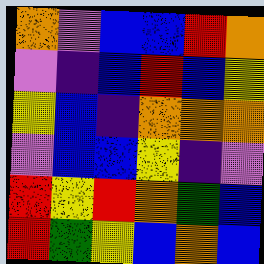[["orange", "violet", "blue", "blue", "red", "orange"], ["violet", "indigo", "blue", "red", "blue", "yellow"], ["yellow", "blue", "indigo", "orange", "orange", "orange"], ["violet", "blue", "blue", "yellow", "indigo", "violet"], ["red", "yellow", "red", "orange", "green", "blue"], ["red", "green", "yellow", "blue", "orange", "blue"]]